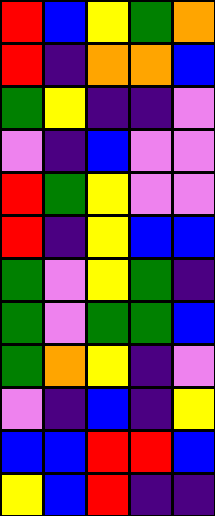[["red", "blue", "yellow", "green", "orange"], ["red", "indigo", "orange", "orange", "blue"], ["green", "yellow", "indigo", "indigo", "violet"], ["violet", "indigo", "blue", "violet", "violet"], ["red", "green", "yellow", "violet", "violet"], ["red", "indigo", "yellow", "blue", "blue"], ["green", "violet", "yellow", "green", "indigo"], ["green", "violet", "green", "green", "blue"], ["green", "orange", "yellow", "indigo", "violet"], ["violet", "indigo", "blue", "indigo", "yellow"], ["blue", "blue", "red", "red", "blue"], ["yellow", "blue", "red", "indigo", "indigo"]]